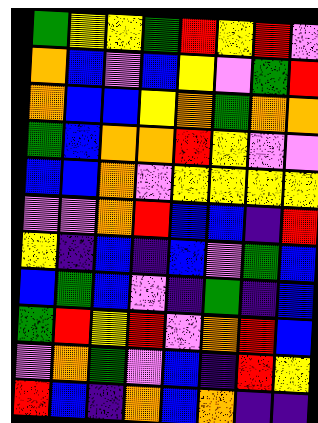[["green", "yellow", "yellow", "green", "red", "yellow", "red", "violet"], ["orange", "blue", "violet", "blue", "yellow", "violet", "green", "red"], ["orange", "blue", "blue", "yellow", "orange", "green", "orange", "orange"], ["green", "blue", "orange", "orange", "red", "yellow", "violet", "violet"], ["blue", "blue", "orange", "violet", "yellow", "yellow", "yellow", "yellow"], ["violet", "violet", "orange", "red", "blue", "blue", "indigo", "red"], ["yellow", "indigo", "blue", "indigo", "blue", "violet", "green", "blue"], ["blue", "green", "blue", "violet", "indigo", "green", "indigo", "blue"], ["green", "red", "yellow", "red", "violet", "orange", "red", "blue"], ["violet", "orange", "green", "violet", "blue", "indigo", "red", "yellow"], ["red", "blue", "indigo", "orange", "blue", "orange", "indigo", "indigo"]]